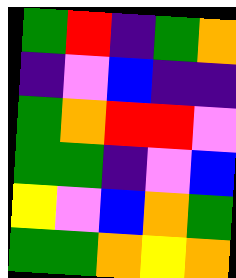[["green", "red", "indigo", "green", "orange"], ["indigo", "violet", "blue", "indigo", "indigo"], ["green", "orange", "red", "red", "violet"], ["green", "green", "indigo", "violet", "blue"], ["yellow", "violet", "blue", "orange", "green"], ["green", "green", "orange", "yellow", "orange"]]